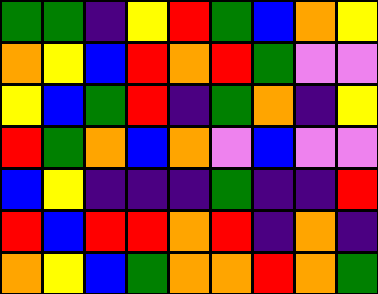[["green", "green", "indigo", "yellow", "red", "green", "blue", "orange", "yellow"], ["orange", "yellow", "blue", "red", "orange", "red", "green", "violet", "violet"], ["yellow", "blue", "green", "red", "indigo", "green", "orange", "indigo", "yellow"], ["red", "green", "orange", "blue", "orange", "violet", "blue", "violet", "violet"], ["blue", "yellow", "indigo", "indigo", "indigo", "green", "indigo", "indigo", "red"], ["red", "blue", "red", "red", "orange", "red", "indigo", "orange", "indigo"], ["orange", "yellow", "blue", "green", "orange", "orange", "red", "orange", "green"]]